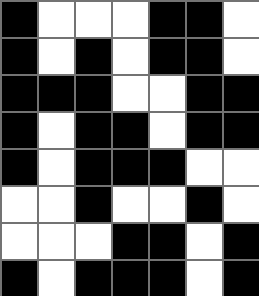[["black", "white", "white", "white", "black", "black", "white"], ["black", "white", "black", "white", "black", "black", "white"], ["black", "black", "black", "white", "white", "black", "black"], ["black", "white", "black", "black", "white", "black", "black"], ["black", "white", "black", "black", "black", "white", "white"], ["white", "white", "black", "white", "white", "black", "white"], ["white", "white", "white", "black", "black", "white", "black"], ["black", "white", "black", "black", "black", "white", "black"]]